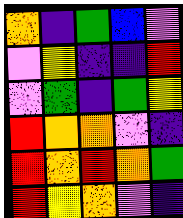[["orange", "indigo", "green", "blue", "violet"], ["violet", "yellow", "indigo", "indigo", "red"], ["violet", "green", "indigo", "green", "yellow"], ["red", "orange", "orange", "violet", "indigo"], ["red", "orange", "red", "orange", "green"], ["red", "yellow", "orange", "violet", "indigo"]]